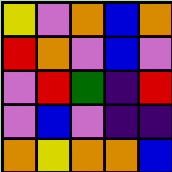[["yellow", "violet", "orange", "blue", "orange"], ["red", "orange", "violet", "blue", "violet"], ["violet", "red", "green", "indigo", "red"], ["violet", "blue", "violet", "indigo", "indigo"], ["orange", "yellow", "orange", "orange", "blue"]]